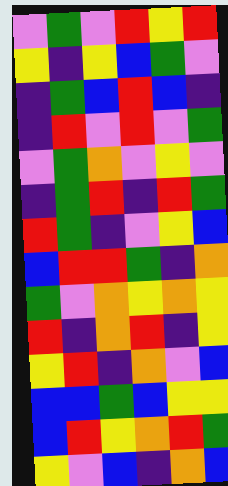[["violet", "green", "violet", "red", "yellow", "red"], ["yellow", "indigo", "yellow", "blue", "green", "violet"], ["indigo", "green", "blue", "red", "blue", "indigo"], ["indigo", "red", "violet", "red", "violet", "green"], ["violet", "green", "orange", "violet", "yellow", "violet"], ["indigo", "green", "red", "indigo", "red", "green"], ["red", "green", "indigo", "violet", "yellow", "blue"], ["blue", "red", "red", "green", "indigo", "orange"], ["green", "violet", "orange", "yellow", "orange", "yellow"], ["red", "indigo", "orange", "red", "indigo", "yellow"], ["yellow", "red", "indigo", "orange", "violet", "blue"], ["blue", "blue", "green", "blue", "yellow", "yellow"], ["blue", "red", "yellow", "orange", "red", "green"], ["yellow", "violet", "blue", "indigo", "orange", "blue"]]